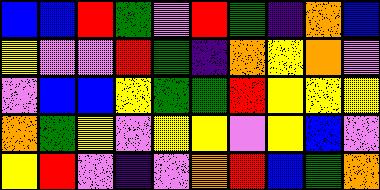[["blue", "blue", "red", "green", "violet", "red", "green", "indigo", "orange", "blue"], ["yellow", "violet", "violet", "red", "green", "indigo", "orange", "yellow", "orange", "violet"], ["violet", "blue", "blue", "yellow", "green", "green", "red", "yellow", "yellow", "yellow"], ["orange", "green", "yellow", "violet", "yellow", "yellow", "violet", "yellow", "blue", "violet"], ["yellow", "red", "violet", "indigo", "violet", "orange", "red", "blue", "green", "orange"]]